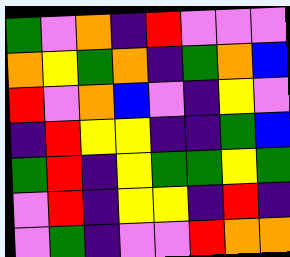[["green", "violet", "orange", "indigo", "red", "violet", "violet", "violet"], ["orange", "yellow", "green", "orange", "indigo", "green", "orange", "blue"], ["red", "violet", "orange", "blue", "violet", "indigo", "yellow", "violet"], ["indigo", "red", "yellow", "yellow", "indigo", "indigo", "green", "blue"], ["green", "red", "indigo", "yellow", "green", "green", "yellow", "green"], ["violet", "red", "indigo", "yellow", "yellow", "indigo", "red", "indigo"], ["violet", "green", "indigo", "violet", "violet", "red", "orange", "orange"]]